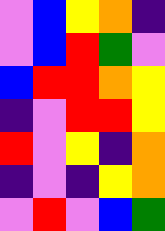[["violet", "blue", "yellow", "orange", "indigo"], ["violet", "blue", "red", "green", "violet"], ["blue", "red", "red", "orange", "yellow"], ["indigo", "violet", "red", "red", "yellow"], ["red", "violet", "yellow", "indigo", "orange"], ["indigo", "violet", "indigo", "yellow", "orange"], ["violet", "red", "violet", "blue", "green"]]